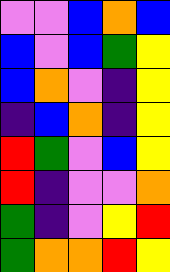[["violet", "violet", "blue", "orange", "blue"], ["blue", "violet", "blue", "green", "yellow"], ["blue", "orange", "violet", "indigo", "yellow"], ["indigo", "blue", "orange", "indigo", "yellow"], ["red", "green", "violet", "blue", "yellow"], ["red", "indigo", "violet", "violet", "orange"], ["green", "indigo", "violet", "yellow", "red"], ["green", "orange", "orange", "red", "yellow"]]